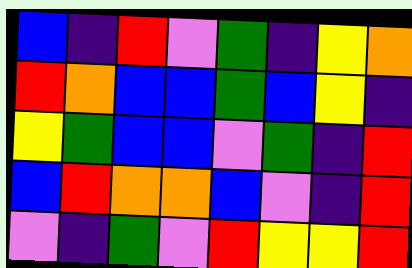[["blue", "indigo", "red", "violet", "green", "indigo", "yellow", "orange"], ["red", "orange", "blue", "blue", "green", "blue", "yellow", "indigo"], ["yellow", "green", "blue", "blue", "violet", "green", "indigo", "red"], ["blue", "red", "orange", "orange", "blue", "violet", "indigo", "red"], ["violet", "indigo", "green", "violet", "red", "yellow", "yellow", "red"]]